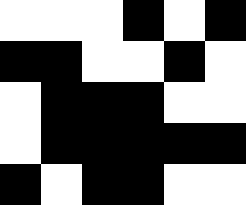[["white", "white", "white", "black", "white", "black"], ["black", "black", "white", "white", "black", "white"], ["white", "black", "black", "black", "white", "white"], ["white", "black", "black", "black", "black", "black"], ["black", "white", "black", "black", "white", "white"]]